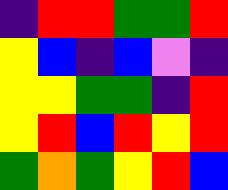[["indigo", "red", "red", "green", "green", "red"], ["yellow", "blue", "indigo", "blue", "violet", "indigo"], ["yellow", "yellow", "green", "green", "indigo", "red"], ["yellow", "red", "blue", "red", "yellow", "red"], ["green", "orange", "green", "yellow", "red", "blue"]]